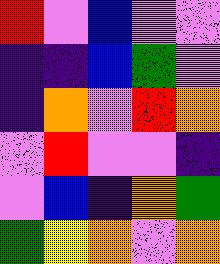[["red", "violet", "blue", "violet", "violet"], ["indigo", "indigo", "blue", "green", "violet"], ["indigo", "orange", "violet", "red", "orange"], ["violet", "red", "violet", "violet", "indigo"], ["violet", "blue", "indigo", "orange", "green"], ["green", "yellow", "orange", "violet", "orange"]]